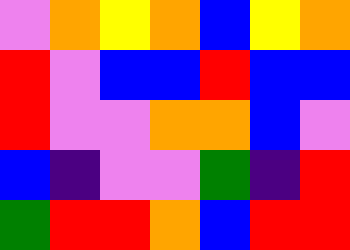[["violet", "orange", "yellow", "orange", "blue", "yellow", "orange"], ["red", "violet", "blue", "blue", "red", "blue", "blue"], ["red", "violet", "violet", "orange", "orange", "blue", "violet"], ["blue", "indigo", "violet", "violet", "green", "indigo", "red"], ["green", "red", "red", "orange", "blue", "red", "red"]]